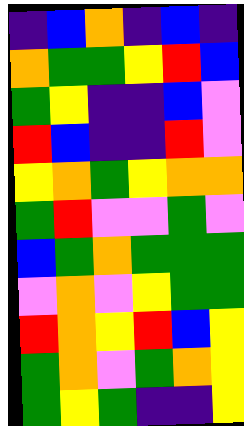[["indigo", "blue", "orange", "indigo", "blue", "indigo"], ["orange", "green", "green", "yellow", "red", "blue"], ["green", "yellow", "indigo", "indigo", "blue", "violet"], ["red", "blue", "indigo", "indigo", "red", "violet"], ["yellow", "orange", "green", "yellow", "orange", "orange"], ["green", "red", "violet", "violet", "green", "violet"], ["blue", "green", "orange", "green", "green", "green"], ["violet", "orange", "violet", "yellow", "green", "green"], ["red", "orange", "yellow", "red", "blue", "yellow"], ["green", "orange", "violet", "green", "orange", "yellow"], ["green", "yellow", "green", "indigo", "indigo", "yellow"]]